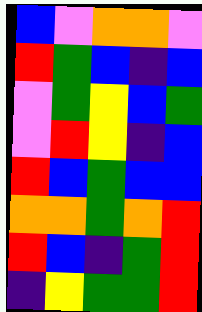[["blue", "violet", "orange", "orange", "violet"], ["red", "green", "blue", "indigo", "blue"], ["violet", "green", "yellow", "blue", "green"], ["violet", "red", "yellow", "indigo", "blue"], ["red", "blue", "green", "blue", "blue"], ["orange", "orange", "green", "orange", "red"], ["red", "blue", "indigo", "green", "red"], ["indigo", "yellow", "green", "green", "red"]]